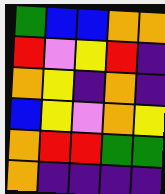[["green", "blue", "blue", "orange", "orange"], ["red", "violet", "yellow", "red", "indigo"], ["orange", "yellow", "indigo", "orange", "indigo"], ["blue", "yellow", "violet", "orange", "yellow"], ["orange", "red", "red", "green", "green"], ["orange", "indigo", "indigo", "indigo", "indigo"]]